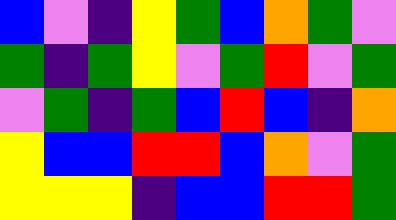[["blue", "violet", "indigo", "yellow", "green", "blue", "orange", "green", "violet"], ["green", "indigo", "green", "yellow", "violet", "green", "red", "violet", "green"], ["violet", "green", "indigo", "green", "blue", "red", "blue", "indigo", "orange"], ["yellow", "blue", "blue", "red", "red", "blue", "orange", "violet", "green"], ["yellow", "yellow", "yellow", "indigo", "blue", "blue", "red", "red", "green"]]